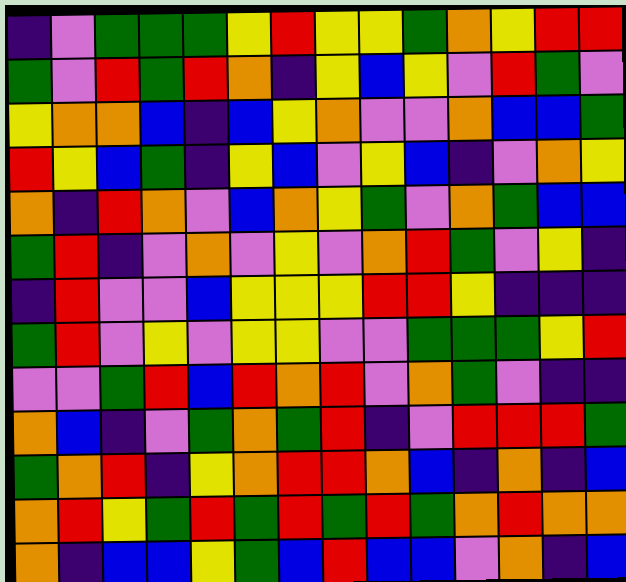[["indigo", "violet", "green", "green", "green", "yellow", "red", "yellow", "yellow", "green", "orange", "yellow", "red", "red"], ["green", "violet", "red", "green", "red", "orange", "indigo", "yellow", "blue", "yellow", "violet", "red", "green", "violet"], ["yellow", "orange", "orange", "blue", "indigo", "blue", "yellow", "orange", "violet", "violet", "orange", "blue", "blue", "green"], ["red", "yellow", "blue", "green", "indigo", "yellow", "blue", "violet", "yellow", "blue", "indigo", "violet", "orange", "yellow"], ["orange", "indigo", "red", "orange", "violet", "blue", "orange", "yellow", "green", "violet", "orange", "green", "blue", "blue"], ["green", "red", "indigo", "violet", "orange", "violet", "yellow", "violet", "orange", "red", "green", "violet", "yellow", "indigo"], ["indigo", "red", "violet", "violet", "blue", "yellow", "yellow", "yellow", "red", "red", "yellow", "indigo", "indigo", "indigo"], ["green", "red", "violet", "yellow", "violet", "yellow", "yellow", "violet", "violet", "green", "green", "green", "yellow", "red"], ["violet", "violet", "green", "red", "blue", "red", "orange", "red", "violet", "orange", "green", "violet", "indigo", "indigo"], ["orange", "blue", "indigo", "violet", "green", "orange", "green", "red", "indigo", "violet", "red", "red", "red", "green"], ["green", "orange", "red", "indigo", "yellow", "orange", "red", "red", "orange", "blue", "indigo", "orange", "indigo", "blue"], ["orange", "red", "yellow", "green", "red", "green", "red", "green", "red", "green", "orange", "red", "orange", "orange"], ["orange", "indigo", "blue", "blue", "yellow", "green", "blue", "red", "blue", "blue", "violet", "orange", "indigo", "blue"]]